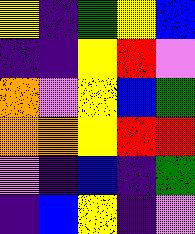[["yellow", "indigo", "green", "yellow", "blue"], ["indigo", "indigo", "yellow", "red", "violet"], ["orange", "violet", "yellow", "blue", "green"], ["orange", "orange", "yellow", "red", "red"], ["violet", "indigo", "blue", "indigo", "green"], ["indigo", "blue", "yellow", "indigo", "violet"]]